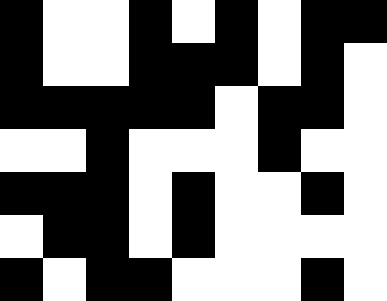[["black", "white", "white", "black", "white", "black", "white", "black", "black"], ["black", "white", "white", "black", "black", "black", "white", "black", "white"], ["black", "black", "black", "black", "black", "white", "black", "black", "white"], ["white", "white", "black", "white", "white", "white", "black", "white", "white"], ["black", "black", "black", "white", "black", "white", "white", "black", "white"], ["white", "black", "black", "white", "black", "white", "white", "white", "white"], ["black", "white", "black", "black", "white", "white", "white", "black", "white"]]